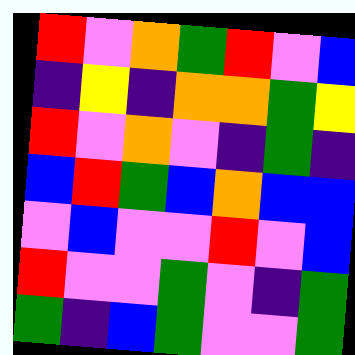[["red", "violet", "orange", "green", "red", "violet", "blue"], ["indigo", "yellow", "indigo", "orange", "orange", "green", "yellow"], ["red", "violet", "orange", "violet", "indigo", "green", "indigo"], ["blue", "red", "green", "blue", "orange", "blue", "blue"], ["violet", "blue", "violet", "violet", "red", "violet", "blue"], ["red", "violet", "violet", "green", "violet", "indigo", "green"], ["green", "indigo", "blue", "green", "violet", "violet", "green"]]